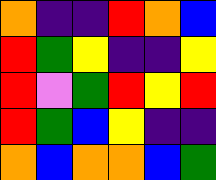[["orange", "indigo", "indigo", "red", "orange", "blue"], ["red", "green", "yellow", "indigo", "indigo", "yellow"], ["red", "violet", "green", "red", "yellow", "red"], ["red", "green", "blue", "yellow", "indigo", "indigo"], ["orange", "blue", "orange", "orange", "blue", "green"]]